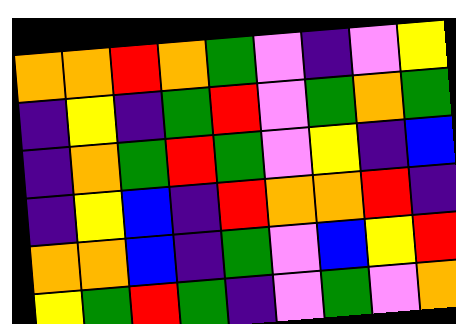[["orange", "orange", "red", "orange", "green", "violet", "indigo", "violet", "yellow"], ["indigo", "yellow", "indigo", "green", "red", "violet", "green", "orange", "green"], ["indigo", "orange", "green", "red", "green", "violet", "yellow", "indigo", "blue"], ["indigo", "yellow", "blue", "indigo", "red", "orange", "orange", "red", "indigo"], ["orange", "orange", "blue", "indigo", "green", "violet", "blue", "yellow", "red"], ["yellow", "green", "red", "green", "indigo", "violet", "green", "violet", "orange"]]